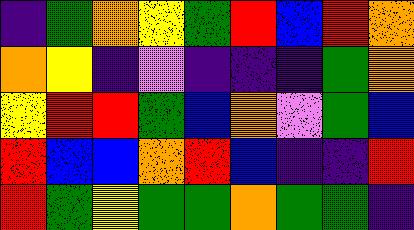[["indigo", "green", "orange", "yellow", "green", "red", "blue", "red", "orange"], ["orange", "yellow", "indigo", "violet", "indigo", "indigo", "indigo", "green", "orange"], ["yellow", "red", "red", "green", "blue", "orange", "violet", "green", "blue"], ["red", "blue", "blue", "orange", "red", "blue", "indigo", "indigo", "red"], ["red", "green", "yellow", "green", "green", "orange", "green", "green", "indigo"]]